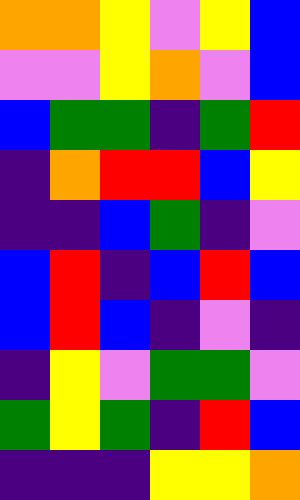[["orange", "orange", "yellow", "violet", "yellow", "blue"], ["violet", "violet", "yellow", "orange", "violet", "blue"], ["blue", "green", "green", "indigo", "green", "red"], ["indigo", "orange", "red", "red", "blue", "yellow"], ["indigo", "indigo", "blue", "green", "indigo", "violet"], ["blue", "red", "indigo", "blue", "red", "blue"], ["blue", "red", "blue", "indigo", "violet", "indigo"], ["indigo", "yellow", "violet", "green", "green", "violet"], ["green", "yellow", "green", "indigo", "red", "blue"], ["indigo", "indigo", "indigo", "yellow", "yellow", "orange"]]